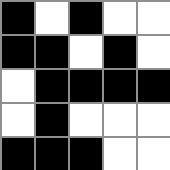[["black", "white", "black", "white", "white"], ["black", "black", "white", "black", "white"], ["white", "black", "black", "black", "black"], ["white", "black", "white", "white", "white"], ["black", "black", "black", "white", "white"]]